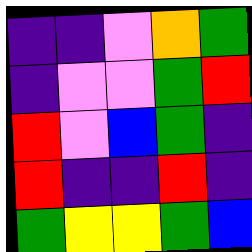[["indigo", "indigo", "violet", "orange", "green"], ["indigo", "violet", "violet", "green", "red"], ["red", "violet", "blue", "green", "indigo"], ["red", "indigo", "indigo", "red", "indigo"], ["green", "yellow", "yellow", "green", "blue"]]